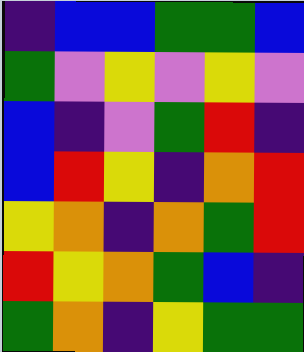[["indigo", "blue", "blue", "green", "green", "blue"], ["green", "violet", "yellow", "violet", "yellow", "violet"], ["blue", "indigo", "violet", "green", "red", "indigo"], ["blue", "red", "yellow", "indigo", "orange", "red"], ["yellow", "orange", "indigo", "orange", "green", "red"], ["red", "yellow", "orange", "green", "blue", "indigo"], ["green", "orange", "indigo", "yellow", "green", "green"]]